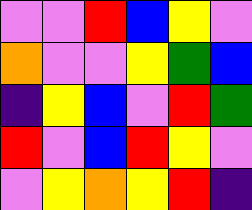[["violet", "violet", "red", "blue", "yellow", "violet"], ["orange", "violet", "violet", "yellow", "green", "blue"], ["indigo", "yellow", "blue", "violet", "red", "green"], ["red", "violet", "blue", "red", "yellow", "violet"], ["violet", "yellow", "orange", "yellow", "red", "indigo"]]